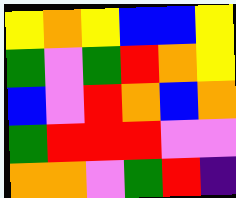[["yellow", "orange", "yellow", "blue", "blue", "yellow"], ["green", "violet", "green", "red", "orange", "yellow"], ["blue", "violet", "red", "orange", "blue", "orange"], ["green", "red", "red", "red", "violet", "violet"], ["orange", "orange", "violet", "green", "red", "indigo"]]